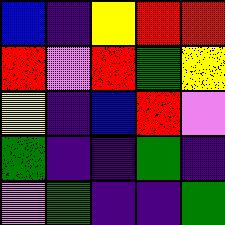[["blue", "indigo", "yellow", "red", "red"], ["red", "violet", "red", "green", "yellow"], ["yellow", "indigo", "blue", "red", "violet"], ["green", "indigo", "indigo", "green", "indigo"], ["violet", "green", "indigo", "indigo", "green"]]